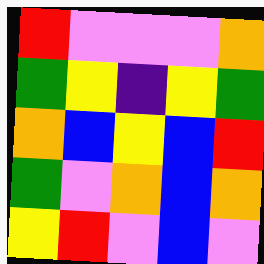[["red", "violet", "violet", "violet", "orange"], ["green", "yellow", "indigo", "yellow", "green"], ["orange", "blue", "yellow", "blue", "red"], ["green", "violet", "orange", "blue", "orange"], ["yellow", "red", "violet", "blue", "violet"]]